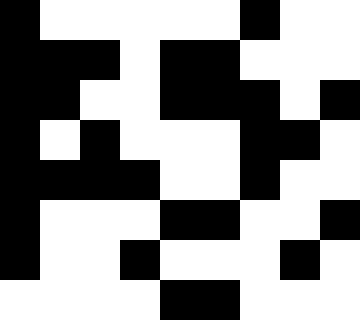[["black", "white", "white", "white", "white", "white", "black", "white", "white"], ["black", "black", "black", "white", "black", "black", "white", "white", "white"], ["black", "black", "white", "white", "black", "black", "black", "white", "black"], ["black", "white", "black", "white", "white", "white", "black", "black", "white"], ["black", "black", "black", "black", "white", "white", "black", "white", "white"], ["black", "white", "white", "white", "black", "black", "white", "white", "black"], ["black", "white", "white", "black", "white", "white", "white", "black", "white"], ["white", "white", "white", "white", "black", "black", "white", "white", "white"]]